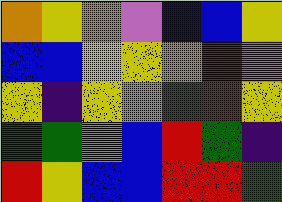[["orange", "yellow", "orange", "violet", "blue", "blue", "yellow"], ["blue", "blue", "yellow", "yellow", "orange", "red", "violet"], ["yellow", "indigo", "yellow", "orange", "green", "red", "yellow"], ["green", "green", "violet", "blue", "red", "green", "indigo"], ["red", "yellow", "blue", "blue", "red", "red", "green"]]